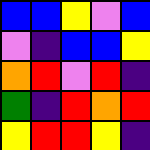[["blue", "blue", "yellow", "violet", "blue"], ["violet", "indigo", "blue", "blue", "yellow"], ["orange", "red", "violet", "red", "indigo"], ["green", "indigo", "red", "orange", "red"], ["yellow", "red", "red", "yellow", "indigo"]]